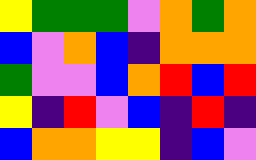[["yellow", "green", "green", "green", "violet", "orange", "green", "orange"], ["blue", "violet", "orange", "blue", "indigo", "orange", "orange", "orange"], ["green", "violet", "violet", "blue", "orange", "red", "blue", "red"], ["yellow", "indigo", "red", "violet", "blue", "indigo", "red", "indigo"], ["blue", "orange", "orange", "yellow", "yellow", "indigo", "blue", "violet"]]